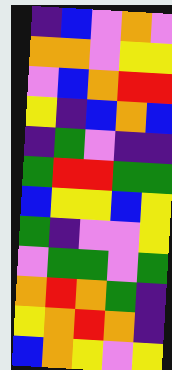[["indigo", "blue", "violet", "orange", "violet"], ["orange", "orange", "violet", "yellow", "yellow"], ["violet", "blue", "orange", "red", "red"], ["yellow", "indigo", "blue", "orange", "blue"], ["indigo", "green", "violet", "indigo", "indigo"], ["green", "red", "red", "green", "green"], ["blue", "yellow", "yellow", "blue", "yellow"], ["green", "indigo", "violet", "violet", "yellow"], ["violet", "green", "green", "violet", "green"], ["orange", "red", "orange", "green", "indigo"], ["yellow", "orange", "red", "orange", "indigo"], ["blue", "orange", "yellow", "violet", "yellow"]]